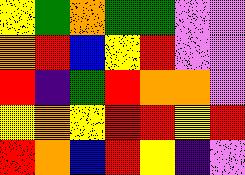[["yellow", "green", "orange", "green", "green", "violet", "violet"], ["orange", "red", "blue", "yellow", "red", "violet", "violet"], ["red", "indigo", "green", "red", "orange", "orange", "violet"], ["yellow", "orange", "yellow", "red", "red", "yellow", "red"], ["red", "orange", "blue", "red", "yellow", "indigo", "violet"]]